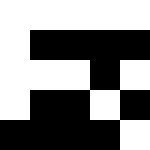[["white", "white", "white", "white", "white"], ["white", "black", "black", "black", "black"], ["white", "white", "white", "black", "white"], ["white", "black", "black", "white", "black"], ["black", "black", "black", "black", "white"]]